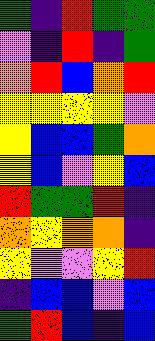[["green", "indigo", "red", "green", "green"], ["violet", "indigo", "red", "indigo", "green"], ["orange", "red", "blue", "orange", "red"], ["yellow", "yellow", "yellow", "yellow", "violet"], ["yellow", "blue", "blue", "green", "orange"], ["yellow", "blue", "violet", "yellow", "blue"], ["red", "green", "green", "red", "indigo"], ["orange", "yellow", "orange", "orange", "indigo"], ["yellow", "violet", "violet", "yellow", "red"], ["indigo", "blue", "blue", "violet", "blue"], ["green", "red", "blue", "indigo", "blue"]]